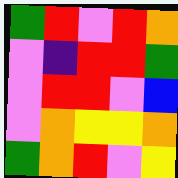[["green", "red", "violet", "red", "orange"], ["violet", "indigo", "red", "red", "green"], ["violet", "red", "red", "violet", "blue"], ["violet", "orange", "yellow", "yellow", "orange"], ["green", "orange", "red", "violet", "yellow"]]